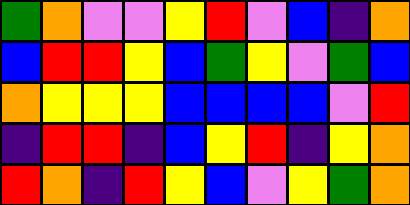[["green", "orange", "violet", "violet", "yellow", "red", "violet", "blue", "indigo", "orange"], ["blue", "red", "red", "yellow", "blue", "green", "yellow", "violet", "green", "blue"], ["orange", "yellow", "yellow", "yellow", "blue", "blue", "blue", "blue", "violet", "red"], ["indigo", "red", "red", "indigo", "blue", "yellow", "red", "indigo", "yellow", "orange"], ["red", "orange", "indigo", "red", "yellow", "blue", "violet", "yellow", "green", "orange"]]